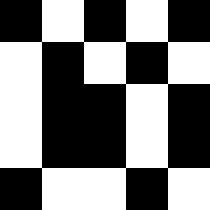[["black", "white", "black", "white", "black"], ["white", "black", "white", "black", "white"], ["white", "black", "black", "white", "black"], ["white", "black", "black", "white", "black"], ["black", "white", "white", "black", "white"]]